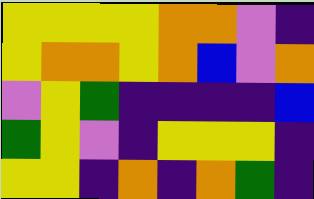[["yellow", "yellow", "yellow", "yellow", "orange", "orange", "violet", "indigo"], ["yellow", "orange", "orange", "yellow", "orange", "blue", "violet", "orange"], ["violet", "yellow", "green", "indigo", "indigo", "indigo", "indigo", "blue"], ["green", "yellow", "violet", "indigo", "yellow", "yellow", "yellow", "indigo"], ["yellow", "yellow", "indigo", "orange", "indigo", "orange", "green", "indigo"]]